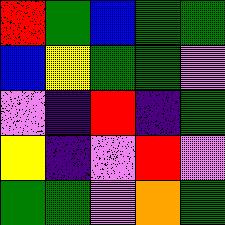[["red", "green", "blue", "green", "green"], ["blue", "yellow", "green", "green", "violet"], ["violet", "indigo", "red", "indigo", "green"], ["yellow", "indigo", "violet", "red", "violet"], ["green", "green", "violet", "orange", "green"]]